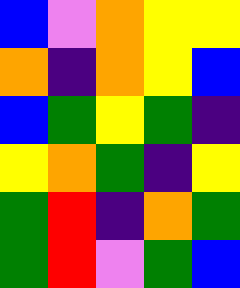[["blue", "violet", "orange", "yellow", "yellow"], ["orange", "indigo", "orange", "yellow", "blue"], ["blue", "green", "yellow", "green", "indigo"], ["yellow", "orange", "green", "indigo", "yellow"], ["green", "red", "indigo", "orange", "green"], ["green", "red", "violet", "green", "blue"]]